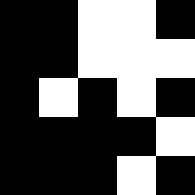[["black", "black", "white", "white", "black"], ["black", "black", "white", "white", "white"], ["black", "white", "black", "white", "black"], ["black", "black", "black", "black", "white"], ["black", "black", "black", "white", "black"]]